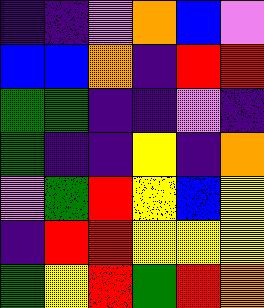[["indigo", "indigo", "violet", "orange", "blue", "violet"], ["blue", "blue", "orange", "indigo", "red", "red"], ["green", "green", "indigo", "indigo", "violet", "indigo"], ["green", "indigo", "indigo", "yellow", "indigo", "orange"], ["violet", "green", "red", "yellow", "blue", "yellow"], ["indigo", "red", "red", "yellow", "yellow", "yellow"], ["green", "yellow", "red", "green", "red", "orange"]]